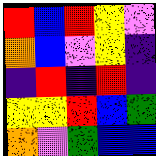[["red", "blue", "red", "yellow", "violet"], ["orange", "blue", "violet", "yellow", "indigo"], ["indigo", "red", "indigo", "red", "indigo"], ["yellow", "yellow", "red", "blue", "green"], ["orange", "violet", "green", "blue", "blue"]]